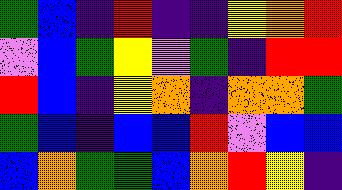[["green", "blue", "indigo", "red", "indigo", "indigo", "yellow", "orange", "red"], ["violet", "blue", "green", "yellow", "violet", "green", "indigo", "red", "red"], ["red", "blue", "indigo", "yellow", "orange", "indigo", "orange", "orange", "green"], ["green", "blue", "indigo", "blue", "blue", "red", "violet", "blue", "blue"], ["blue", "orange", "green", "green", "blue", "orange", "red", "yellow", "indigo"]]